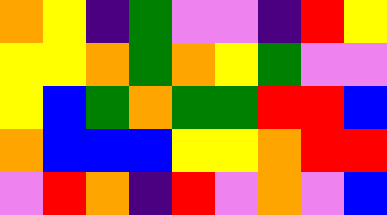[["orange", "yellow", "indigo", "green", "violet", "violet", "indigo", "red", "yellow"], ["yellow", "yellow", "orange", "green", "orange", "yellow", "green", "violet", "violet"], ["yellow", "blue", "green", "orange", "green", "green", "red", "red", "blue"], ["orange", "blue", "blue", "blue", "yellow", "yellow", "orange", "red", "red"], ["violet", "red", "orange", "indigo", "red", "violet", "orange", "violet", "blue"]]